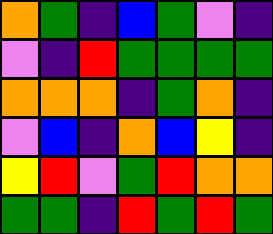[["orange", "green", "indigo", "blue", "green", "violet", "indigo"], ["violet", "indigo", "red", "green", "green", "green", "green"], ["orange", "orange", "orange", "indigo", "green", "orange", "indigo"], ["violet", "blue", "indigo", "orange", "blue", "yellow", "indigo"], ["yellow", "red", "violet", "green", "red", "orange", "orange"], ["green", "green", "indigo", "red", "green", "red", "green"]]